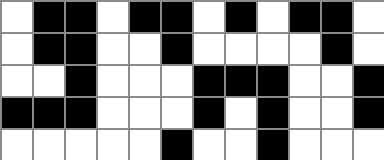[["white", "black", "black", "white", "black", "black", "white", "black", "white", "black", "black", "white"], ["white", "black", "black", "white", "white", "black", "white", "white", "white", "white", "black", "white"], ["white", "white", "black", "white", "white", "white", "black", "black", "black", "white", "white", "black"], ["black", "black", "black", "white", "white", "white", "black", "white", "black", "white", "white", "black"], ["white", "white", "white", "white", "white", "black", "white", "white", "black", "white", "white", "white"]]